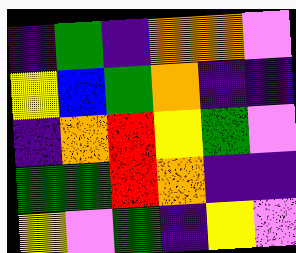[["indigo", "green", "indigo", "orange", "orange", "violet"], ["yellow", "blue", "green", "orange", "indigo", "indigo"], ["indigo", "orange", "red", "yellow", "green", "violet"], ["green", "green", "red", "orange", "indigo", "indigo"], ["yellow", "violet", "green", "indigo", "yellow", "violet"]]